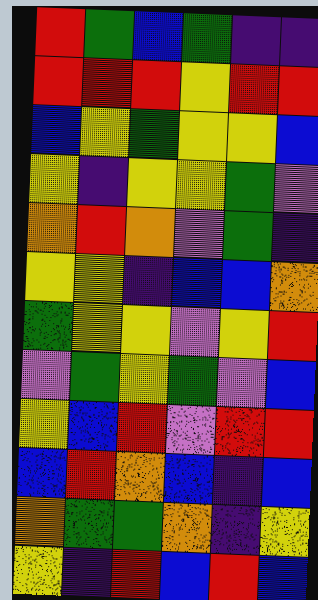[["red", "green", "blue", "green", "indigo", "indigo"], ["red", "red", "red", "yellow", "red", "red"], ["blue", "yellow", "green", "yellow", "yellow", "blue"], ["yellow", "indigo", "yellow", "yellow", "green", "violet"], ["orange", "red", "orange", "violet", "green", "indigo"], ["yellow", "yellow", "indigo", "blue", "blue", "orange"], ["green", "yellow", "yellow", "violet", "yellow", "red"], ["violet", "green", "yellow", "green", "violet", "blue"], ["yellow", "blue", "red", "violet", "red", "red"], ["blue", "red", "orange", "blue", "indigo", "blue"], ["orange", "green", "green", "orange", "indigo", "yellow"], ["yellow", "indigo", "red", "blue", "red", "blue"]]